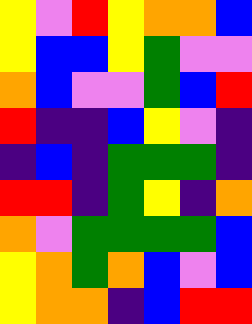[["yellow", "violet", "red", "yellow", "orange", "orange", "blue"], ["yellow", "blue", "blue", "yellow", "green", "violet", "violet"], ["orange", "blue", "violet", "violet", "green", "blue", "red"], ["red", "indigo", "indigo", "blue", "yellow", "violet", "indigo"], ["indigo", "blue", "indigo", "green", "green", "green", "indigo"], ["red", "red", "indigo", "green", "yellow", "indigo", "orange"], ["orange", "violet", "green", "green", "green", "green", "blue"], ["yellow", "orange", "green", "orange", "blue", "violet", "blue"], ["yellow", "orange", "orange", "indigo", "blue", "red", "red"]]